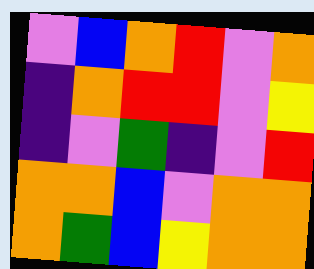[["violet", "blue", "orange", "red", "violet", "orange"], ["indigo", "orange", "red", "red", "violet", "yellow"], ["indigo", "violet", "green", "indigo", "violet", "red"], ["orange", "orange", "blue", "violet", "orange", "orange"], ["orange", "green", "blue", "yellow", "orange", "orange"]]